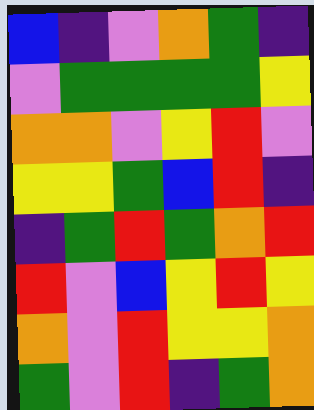[["blue", "indigo", "violet", "orange", "green", "indigo"], ["violet", "green", "green", "green", "green", "yellow"], ["orange", "orange", "violet", "yellow", "red", "violet"], ["yellow", "yellow", "green", "blue", "red", "indigo"], ["indigo", "green", "red", "green", "orange", "red"], ["red", "violet", "blue", "yellow", "red", "yellow"], ["orange", "violet", "red", "yellow", "yellow", "orange"], ["green", "violet", "red", "indigo", "green", "orange"]]